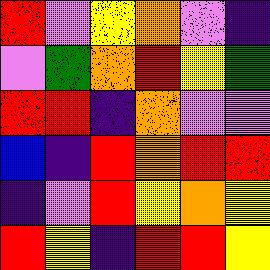[["red", "violet", "yellow", "orange", "violet", "indigo"], ["violet", "green", "orange", "red", "yellow", "green"], ["red", "red", "indigo", "orange", "violet", "violet"], ["blue", "indigo", "red", "orange", "red", "red"], ["indigo", "violet", "red", "yellow", "orange", "yellow"], ["red", "yellow", "indigo", "red", "red", "yellow"]]